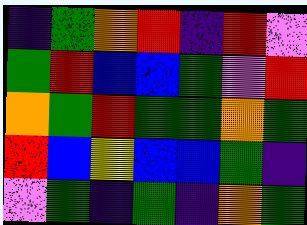[["indigo", "green", "orange", "red", "indigo", "red", "violet"], ["green", "red", "blue", "blue", "green", "violet", "red"], ["orange", "green", "red", "green", "green", "orange", "green"], ["red", "blue", "yellow", "blue", "blue", "green", "indigo"], ["violet", "green", "indigo", "green", "indigo", "orange", "green"]]